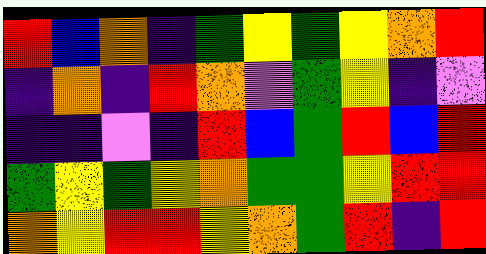[["red", "blue", "orange", "indigo", "green", "yellow", "green", "yellow", "orange", "red"], ["indigo", "orange", "indigo", "red", "orange", "violet", "green", "yellow", "indigo", "violet"], ["indigo", "indigo", "violet", "indigo", "red", "blue", "green", "red", "blue", "red"], ["green", "yellow", "green", "yellow", "orange", "green", "green", "yellow", "red", "red"], ["orange", "yellow", "red", "red", "yellow", "orange", "green", "red", "indigo", "red"]]